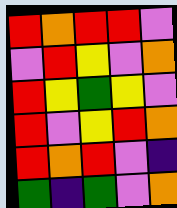[["red", "orange", "red", "red", "violet"], ["violet", "red", "yellow", "violet", "orange"], ["red", "yellow", "green", "yellow", "violet"], ["red", "violet", "yellow", "red", "orange"], ["red", "orange", "red", "violet", "indigo"], ["green", "indigo", "green", "violet", "orange"]]